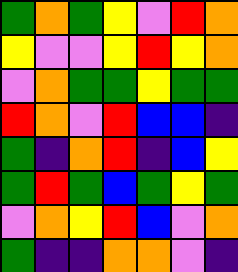[["green", "orange", "green", "yellow", "violet", "red", "orange"], ["yellow", "violet", "violet", "yellow", "red", "yellow", "orange"], ["violet", "orange", "green", "green", "yellow", "green", "green"], ["red", "orange", "violet", "red", "blue", "blue", "indigo"], ["green", "indigo", "orange", "red", "indigo", "blue", "yellow"], ["green", "red", "green", "blue", "green", "yellow", "green"], ["violet", "orange", "yellow", "red", "blue", "violet", "orange"], ["green", "indigo", "indigo", "orange", "orange", "violet", "indigo"]]